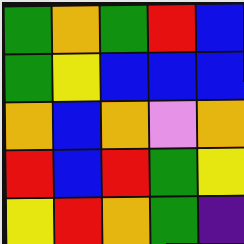[["green", "orange", "green", "red", "blue"], ["green", "yellow", "blue", "blue", "blue"], ["orange", "blue", "orange", "violet", "orange"], ["red", "blue", "red", "green", "yellow"], ["yellow", "red", "orange", "green", "indigo"]]